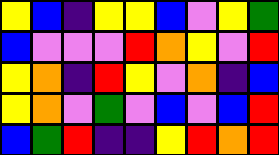[["yellow", "blue", "indigo", "yellow", "yellow", "blue", "violet", "yellow", "green"], ["blue", "violet", "violet", "violet", "red", "orange", "yellow", "violet", "red"], ["yellow", "orange", "indigo", "red", "yellow", "violet", "orange", "indigo", "blue"], ["yellow", "orange", "violet", "green", "violet", "blue", "violet", "blue", "red"], ["blue", "green", "red", "indigo", "indigo", "yellow", "red", "orange", "red"]]